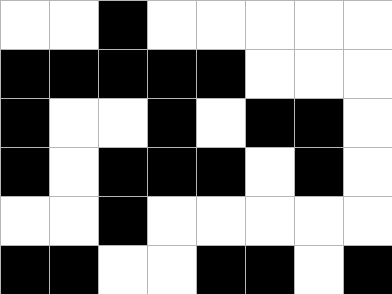[["white", "white", "black", "white", "white", "white", "white", "white"], ["black", "black", "black", "black", "black", "white", "white", "white"], ["black", "white", "white", "black", "white", "black", "black", "white"], ["black", "white", "black", "black", "black", "white", "black", "white"], ["white", "white", "black", "white", "white", "white", "white", "white"], ["black", "black", "white", "white", "black", "black", "white", "black"]]